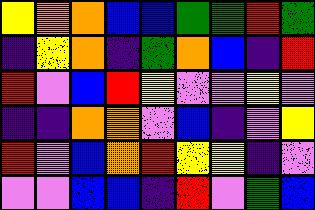[["yellow", "orange", "orange", "blue", "blue", "green", "green", "red", "green"], ["indigo", "yellow", "orange", "indigo", "green", "orange", "blue", "indigo", "red"], ["red", "violet", "blue", "red", "yellow", "violet", "violet", "yellow", "violet"], ["indigo", "indigo", "orange", "orange", "violet", "blue", "indigo", "violet", "yellow"], ["red", "violet", "blue", "orange", "red", "yellow", "yellow", "indigo", "violet"], ["violet", "violet", "blue", "blue", "indigo", "red", "violet", "green", "blue"]]